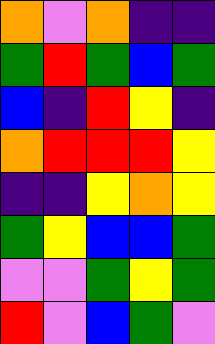[["orange", "violet", "orange", "indigo", "indigo"], ["green", "red", "green", "blue", "green"], ["blue", "indigo", "red", "yellow", "indigo"], ["orange", "red", "red", "red", "yellow"], ["indigo", "indigo", "yellow", "orange", "yellow"], ["green", "yellow", "blue", "blue", "green"], ["violet", "violet", "green", "yellow", "green"], ["red", "violet", "blue", "green", "violet"]]